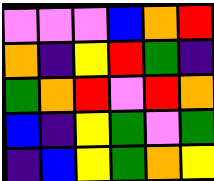[["violet", "violet", "violet", "blue", "orange", "red"], ["orange", "indigo", "yellow", "red", "green", "indigo"], ["green", "orange", "red", "violet", "red", "orange"], ["blue", "indigo", "yellow", "green", "violet", "green"], ["indigo", "blue", "yellow", "green", "orange", "yellow"]]